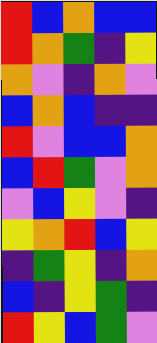[["red", "blue", "orange", "blue", "blue"], ["red", "orange", "green", "indigo", "yellow"], ["orange", "violet", "indigo", "orange", "violet"], ["blue", "orange", "blue", "indigo", "indigo"], ["red", "violet", "blue", "blue", "orange"], ["blue", "red", "green", "violet", "orange"], ["violet", "blue", "yellow", "violet", "indigo"], ["yellow", "orange", "red", "blue", "yellow"], ["indigo", "green", "yellow", "indigo", "orange"], ["blue", "indigo", "yellow", "green", "indigo"], ["red", "yellow", "blue", "green", "violet"]]